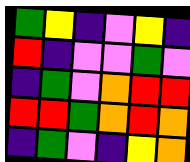[["green", "yellow", "indigo", "violet", "yellow", "indigo"], ["red", "indigo", "violet", "violet", "green", "violet"], ["indigo", "green", "violet", "orange", "red", "red"], ["red", "red", "green", "orange", "red", "orange"], ["indigo", "green", "violet", "indigo", "yellow", "orange"]]